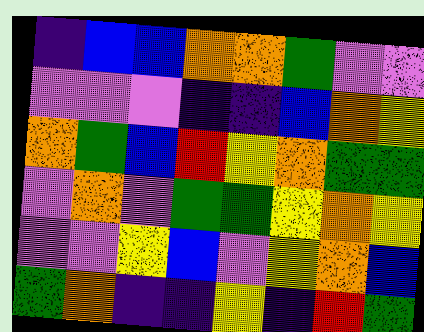[["indigo", "blue", "blue", "orange", "orange", "green", "violet", "violet"], ["violet", "violet", "violet", "indigo", "indigo", "blue", "orange", "yellow"], ["orange", "green", "blue", "red", "yellow", "orange", "green", "green"], ["violet", "orange", "violet", "green", "green", "yellow", "orange", "yellow"], ["violet", "violet", "yellow", "blue", "violet", "yellow", "orange", "blue"], ["green", "orange", "indigo", "indigo", "yellow", "indigo", "red", "green"]]